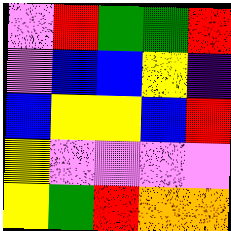[["violet", "red", "green", "green", "red"], ["violet", "blue", "blue", "yellow", "indigo"], ["blue", "yellow", "yellow", "blue", "red"], ["yellow", "violet", "violet", "violet", "violet"], ["yellow", "green", "red", "orange", "orange"]]